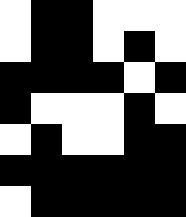[["white", "black", "black", "white", "white", "white"], ["white", "black", "black", "white", "black", "white"], ["black", "black", "black", "black", "white", "black"], ["black", "white", "white", "white", "black", "white"], ["white", "black", "white", "white", "black", "black"], ["black", "black", "black", "black", "black", "black"], ["white", "black", "black", "black", "black", "black"]]